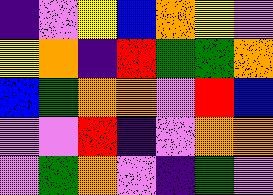[["indigo", "violet", "yellow", "blue", "orange", "yellow", "violet"], ["yellow", "orange", "indigo", "red", "green", "green", "orange"], ["blue", "green", "orange", "orange", "violet", "red", "blue"], ["violet", "violet", "red", "indigo", "violet", "orange", "orange"], ["violet", "green", "orange", "violet", "indigo", "green", "violet"]]